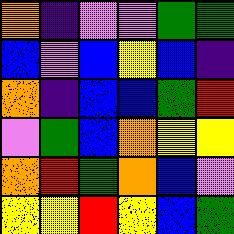[["orange", "indigo", "violet", "violet", "green", "green"], ["blue", "violet", "blue", "yellow", "blue", "indigo"], ["orange", "indigo", "blue", "blue", "green", "red"], ["violet", "green", "blue", "orange", "yellow", "yellow"], ["orange", "red", "green", "orange", "blue", "violet"], ["yellow", "yellow", "red", "yellow", "blue", "green"]]